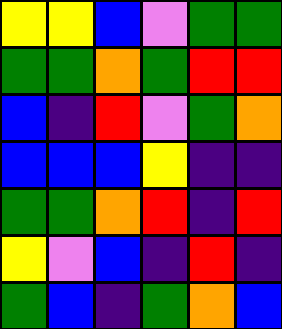[["yellow", "yellow", "blue", "violet", "green", "green"], ["green", "green", "orange", "green", "red", "red"], ["blue", "indigo", "red", "violet", "green", "orange"], ["blue", "blue", "blue", "yellow", "indigo", "indigo"], ["green", "green", "orange", "red", "indigo", "red"], ["yellow", "violet", "blue", "indigo", "red", "indigo"], ["green", "blue", "indigo", "green", "orange", "blue"]]